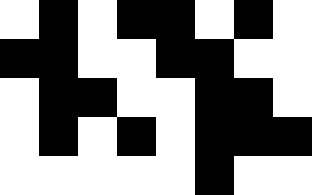[["white", "black", "white", "black", "black", "white", "black", "white"], ["black", "black", "white", "white", "black", "black", "white", "white"], ["white", "black", "black", "white", "white", "black", "black", "white"], ["white", "black", "white", "black", "white", "black", "black", "black"], ["white", "white", "white", "white", "white", "black", "white", "white"]]